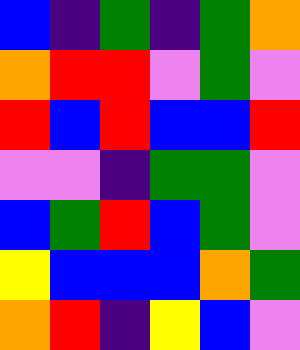[["blue", "indigo", "green", "indigo", "green", "orange"], ["orange", "red", "red", "violet", "green", "violet"], ["red", "blue", "red", "blue", "blue", "red"], ["violet", "violet", "indigo", "green", "green", "violet"], ["blue", "green", "red", "blue", "green", "violet"], ["yellow", "blue", "blue", "blue", "orange", "green"], ["orange", "red", "indigo", "yellow", "blue", "violet"]]